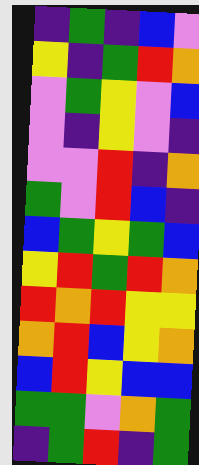[["indigo", "green", "indigo", "blue", "violet"], ["yellow", "indigo", "green", "red", "orange"], ["violet", "green", "yellow", "violet", "blue"], ["violet", "indigo", "yellow", "violet", "indigo"], ["violet", "violet", "red", "indigo", "orange"], ["green", "violet", "red", "blue", "indigo"], ["blue", "green", "yellow", "green", "blue"], ["yellow", "red", "green", "red", "orange"], ["red", "orange", "red", "yellow", "yellow"], ["orange", "red", "blue", "yellow", "orange"], ["blue", "red", "yellow", "blue", "blue"], ["green", "green", "violet", "orange", "green"], ["indigo", "green", "red", "indigo", "green"]]